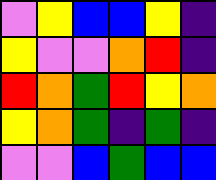[["violet", "yellow", "blue", "blue", "yellow", "indigo"], ["yellow", "violet", "violet", "orange", "red", "indigo"], ["red", "orange", "green", "red", "yellow", "orange"], ["yellow", "orange", "green", "indigo", "green", "indigo"], ["violet", "violet", "blue", "green", "blue", "blue"]]